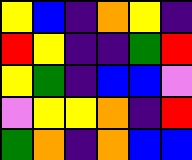[["yellow", "blue", "indigo", "orange", "yellow", "indigo"], ["red", "yellow", "indigo", "indigo", "green", "red"], ["yellow", "green", "indigo", "blue", "blue", "violet"], ["violet", "yellow", "yellow", "orange", "indigo", "red"], ["green", "orange", "indigo", "orange", "blue", "blue"]]